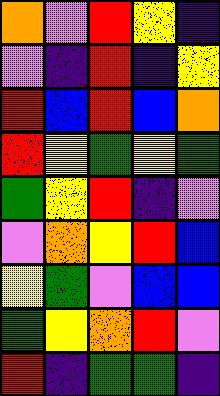[["orange", "violet", "red", "yellow", "indigo"], ["violet", "indigo", "red", "indigo", "yellow"], ["red", "blue", "red", "blue", "orange"], ["red", "yellow", "green", "yellow", "green"], ["green", "yellow", "red", "indigo", "violet"], ["violet", "orange", "yellow", "red", "blue"], ["yellow", "green", "violet", "blue", "blue"], ["green", "yellow", "orange", "red", "violet"], ["red", "indigo", "green", "green", "indigo"]]